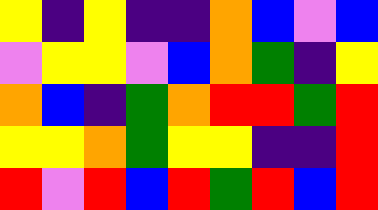[["yellow", "indigo", "yellow", "indigo", "indigo", "orange", "blue", "violet", "blue"], ["violet", "yellow", "yellow", "violet", "blue", "orange", "green", "indigo", "yellow"], ["orange", "blue", "indigo", "green", "orange", "red", "red", "green", "red"], ["yellow", "yellow", "orange", "green", "yellow", "yellow", "indigo", "indigo", "red"], ["red", "violet", "red", "blue", "red", "green", "red", "blue", "red"]]